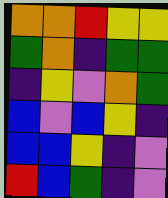[["orange", "orange", "red", "yellow", "yellow"], ["green", "orange", "indigo", "green", "green"], ["indigo", "yellow", "violet", "orange", "green"], ["blue", "violet", "blue", "yellow", "indigo"], ["blue", "blue", "yellow", "indigo", "violet"], ["red", "blue", "green", "indigo", "violet"]]